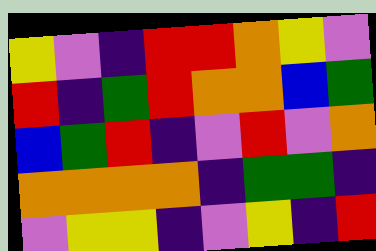[["yellow", "violet", "indigo", "red", "red", "orange", "yellow", "violet"], ["red", "indigo", "green", "red", "orange", "orange", "blue", "green"], ["blue", "green", "red", "indigo", "violet", "red", "violet", "orange"], ["orange", "orange", "orange", "orange", "indigo", "green", "green", "indigo"], ["violet", "yellow", "yellow", "indigo", "violet", "yellow", "indigo", "red"]]